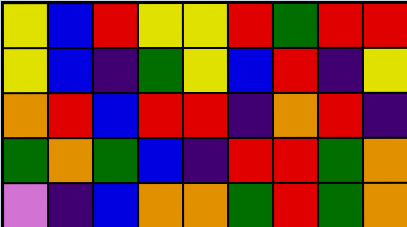[["yellow", "blue", "red", "yellow", "yellow", "red", "green", "red", "red"], ["yellow", "blue", "indigo", "green", "yellow", "blue", "red", "indigo", "yellow"], ["orange", "red", "blue", "red", "red", "indigo", "orange", "red", "indigo"], ["green", "orange", "green", "blue", "indigo", "red", "red", "green", "orange"], ["violet", "indigo", "blue", "orange", "orange", "green", "red", "green", "orange"]]